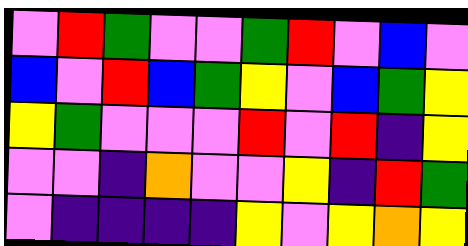[["violet", "red", "green", "violet", "violet", "green", "red", "violet", "blue", "violet"], ["blue", "violet", "red", "blue", "green", "yellow", "violet", "blue", "green", "yellow"], ["yellow", "green", "violet", "violet", "violet", "red", "violet", "red", "indigo", "yellow"], ["violet", "violet", "indigo", "orange", "violet", "violet", "yellow", "indigo", "red", "green"], ["violet", "indigo", "indigo", "indigo", "indigo", "yellow", "violet", "yellow", "orange", "yellow"]]